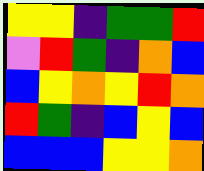[["yellow", "yellow", "indigo", "green", "green", "red"], ["violet", "red", "green", "indigo", "orange", "blue"], ["blue", "yellow", "orange", "yellow", "red", "orange"], ["red", "green", "indigo", "blue", "yellow", "blue"], ["blue", "blue", "blue", "yellow", "yellow", "orange"]]